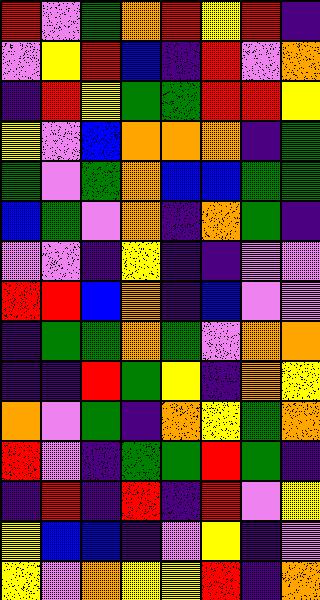[["red", "violet", "green", "orange", "red", "yellow", "red", "indigo"], ["violet", "yellow", "red", "blue", "indigo", "red", "violet", "orange"], ["indigo", "red", "yellow", "green", "green", "red", "red", "yellow"], ["yellow", "violet", "blue", "orange", "orange", "orange", "indigo", "green"], ["green", "violet", "green", "orange", "blue", "blue", "green", "green"], ["blue", "green", "violet", "orange", "indigo", "orange", "green", "indigo"], ["violet", "violet", "indigo", "yellow", "indigo", "indigo", "violet", "violet"], ["red", "red", "blue", "orange", "indigo", "blue", "violet", "violet"], ["indigo", "green", "green", "orange", "green", "violet", "orange", "orange"], ["indigo", "indigo", "red", "green", "yellow", "indigo", "orange", "yellow"], ["orange", "violet", "green", "indigo", "orange", "yellow", "green", "orange"], ["red", "violet", "indigo", "green", "green", "red", "green", "indigo"], ["indigo", "red", "indigo", "red", "indigo", "red", "violet", "yellow"], ["yellow", "blue", "blue", "indigo", "violet", "yellow", "indigo", "violet"], ["yellow", "violet", "orange", "yellow", "yellow", "red", "indigo", "orange"]]